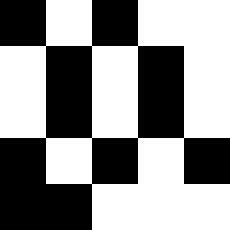[["black", "white", "black", "white", "white"], ["white", "black", "white", "black", "white"], ["white", "black", "white", "black", "white"], ["black", "white", "black", "white", "black"], ["black", "black", "white", "white", "white"]]